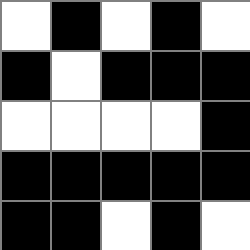[["white", "black", "white", "black", "white"], ["black", "white", "black", "black", "black"], ["white", "white", "white", "white", "black"], ["black", "black", "black", "black", "black"], ["black", "black", "white", "black", "white"]]